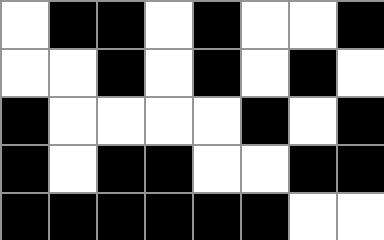[["white", "black", "black", "white", "black", "white", "white", "black"], ["white", "white", "black", "white", "black", "white", "black", "white"], ["black", "white", "white", "white", "white", "black", "white", "black"], ["black", "white", "black", "black", "white", "white", "black", "black"], ["black", "black", "black", "black", "black", "black", "white", "white"]]